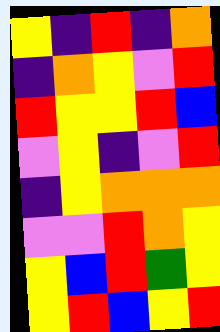[["yellow", "indigo", "red", "indigo", "orange"], ["indigo", "orange", "yellow", "violet", "red"], ["red", "yellow", "yellow", "red", "blue"], ["violet", "yellow", "indigo", "violet", "red"], ["indigo", "yellow", "orange", "orange", "orange"], ["violet", "violet", "red", "orange", "yellow"], ["yellow", "blue", "red", "green", "yellow"], ["yellow", "red", "blue", "yellow", "red"]]